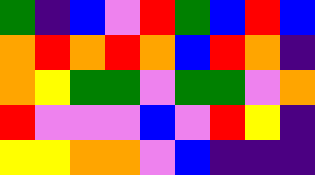[["green", "indigo", "blue", "violet", "red", "green", "blue", "red", "blue"], ["orange", "red", "orange", "red", "orange", "blue", "red", "orange", "indigo"], ["orange", "yellow", "green", "green", "violet", "green", "green", "violet", "orange"], ["red", "violet", "violet", "violet", "blue", "violet", "red", "yellow", "indigo"], ["yellow", "yellow", "orange", "orange", "violet", "blue", "indigo", "indigo", "indigo"]]